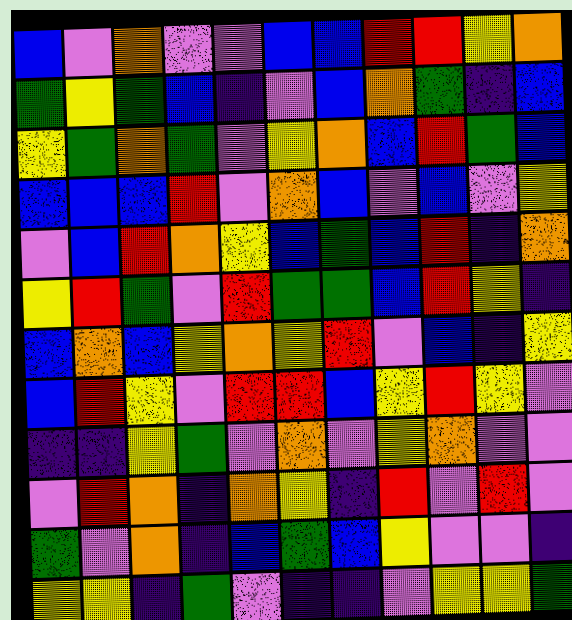[["blue", "violet", "orange", "violet", "violet", "blue", "blue", "red", "red", "yellow", "orange"], ["green", "yellow", "green", "blue", "indigo", "violet", "blue", "orange", "green", "indigo", "blue"], ["yellow", "green", "orange", "green", "violet", "yellow", "orange", "blue", "red", "green", "blue"], ["blue", "blue", "blue", "red", "violet", "orange", "blue", "violet", "blue", "violet", "yellow"], ["violet", "blue", "red", "orange", "yellow", "blue", "green", "blue", "red", "indigo", "orange"], ["yellow", "red", "green", "violet", "red", "green", "green", "blue", "red", "yellow", "indigo"], ["blue", "orange", "blue", "yellow", "orange", "yellow", "red", "violet", "blue", "indigo", "yellow"], ["blue", "red", "yellow", "violet", "red", "red", "blue", "yellow", "red", "yellow", "violet"], ["indigo", "indigo", "yellow", "green", "violet", "orange", "violet", "yellow", "orange", "violet", "violet"], ["violet", "red", "orange", "indigo", "orange", "yellow", "indigo", "red", "violet", "red", "violet"], ["green", "violet", "orange", "indigo", "blue", "green", "blue", "yellow", "violet", "violet", "indigo"], ["yellow", "yellow", "indigo", "green", "violet", "indigo", "indigo", "violet", "yellow", "yellow", "green"]]